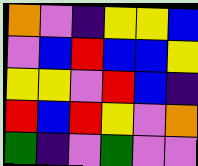[["orange", "violet", "indigo", "yellow", "yellow", "blue"], ["violet", "blue", "red", "blue", "blue", "yellow"], ["yellow", "yellow", "violet", "red", "blue", "indigo"], ["red", "blue", "red", "yellow", "violet", "orange"], ["green", "indigo", "violet", "green", "violet", "violet"]]